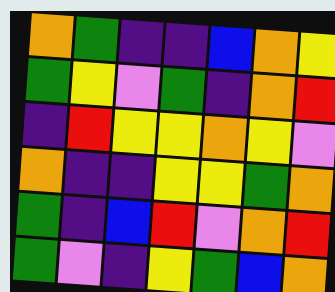[["orange", "green", "indigo", "indigo", "blue", "orange", "yellow"], ["green", "yellow", "violet", "green", "indigo", "orange", "red"], ["indigo", "red", "yellow", "yellow", "orange", "yellow", "violet"], ["orange", "indigo", "indigo", "yellow", "yellow", "green", "orange"], ["green", "indigo", "blue", "red", "violet", "orange", "red"], ["green", "violet", "indigo", "yellow", "green", "blue", "orange"]]